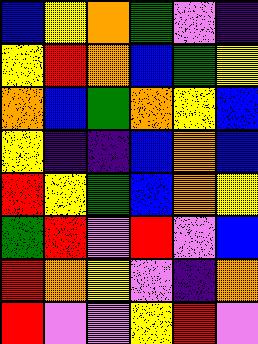[["blue", "yellow", "orange", "green", "violet", "indigo"], ["yellow", "red", "orange", "blue", "green", "yellow"], ["orange", "blue", "green", "orange", "yellow", "blue"], ["yellow", "indigo", "indigo", "blue", "orange", "blue"], ["red", "yellow", "green", "blue", "orange", "yellow"], ["green", "red", "violet", "red", "violet", "blue"], ["red", "orange", "yellow", "violet", "indigo", "orange"], ["red", "violet", "violet", "yellow", "red", "violet"]]